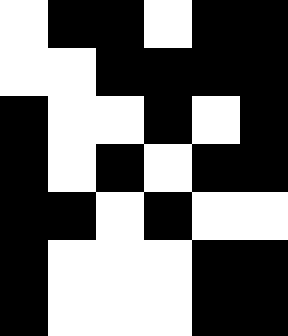[["white", "black", "black", "white", "black", "black"], ["white", "white", "black", "black", "black", "black"], ["black", "white", "white", "black", "white", "black"], ["black", "white", "black", "white", "black", "black"], ["black", "black", "white", "black", "white", "white"], ["black", "white", "white", "white", "black", "black"], ["black", "white", "white", "white", "black", "black"]]